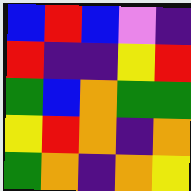[["blue", "red", "blue", "violet", "indigo"], ["red", "indigo", "indigo", "yellow", "red"], ["green", "blue", "orange", "green", "green"], ["yellow", "red", "orange", "indigo", "orange"], ["green", "orange", "indigo", "orange", "yellow"]]